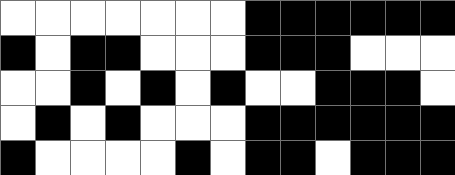[["white", "white", "white", "white", "white", "white", "white", "black", "black", "black", "black", "black", "black"], ["black", "white", "black", "black", "white", "white", "white", "black", "black", "black", "white", "white", "white"], ["white", "white", "black", "white", "black", "white", "black", "white", "white", "black", "black", "black", "white"], ["white", "black", "white", "black", "white", "white", "white", "black", "black", "black", "black", "black", "black"], ["black", "white", "white", "white", "white", "black", "white", "black", "black", "white", "black", "black", "black"]]